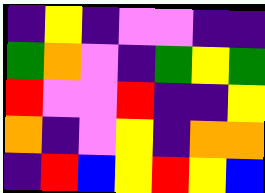[["indigo", "yellow", "indigo", "violet", "violet", "indigo", "indigo"], ["green", "orange", "violet", "indigo", "green", "yellow", "green"], ["red", "violet", "violet", "red", "indigo", "indigo", "yellow"], ["orange", "indigo", "violet", "yellow", "indigo", "orange", "orange"], ["indigo", "red", "blue", "yellow", "red", "yellow", "blue"]]